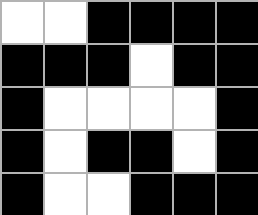[["white", "white", "black", "black", "black", "black"], ["black", "black", "black", "white", "black", "black"], ["black", "white", "white", "white", "white", "black"], ["black", "white", "black", "black", "white", "black"], ["black", "white", "white", "black", "black", "black"]]